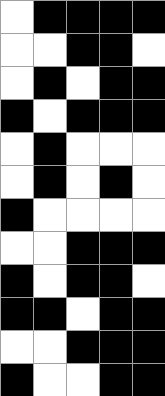[["white", "black", "black", "black", "black"], ["white", "white", "black", "black", "white"], ["white", "black", "white", "black", "black"], ["black", "white", "black", "black", "black"], ["white", "black", "white", "white", "white"], ["white", "black", "white", "black", "white"], ["black", "white", "white", "white", "white"], ["white", "white", "black", "black", "black"], ["black", "white", "black", "black", "white"], ["black", "black", "white", "black", "black"], ["white", "white", "black", "black", "black"], ["black", "white", "white", "black", "black"]]